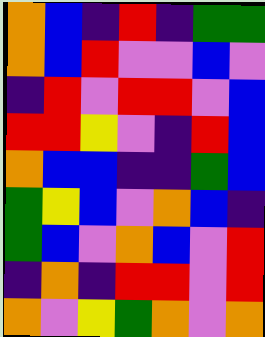[["orange", "blue", "indigo", "red", "indigo", "green", "green"], ["orange", "blue", "red", "violet", "violet", "blue", "violet"], ["indigo", "red", "violet", "red", "red", "violet", "blue"], ["red", "red", "yellow", "violet", "indigo", "red", "blue"], ["orange", "blue", "blue", "indigo", "indigo", "green", "blue"], ["green", "yellow", "blue", "violet", "orange", "blue", "indigo"], ["green", "blue", "violet", "orange", "blue", "violet", "red"], ["indigo", "orange", "indigo", "red", "red", "violet", "red"], ["orange", "violet", "yellow", "green", "orange", "violet", "orange"]]